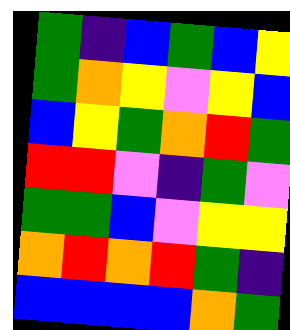[["green", "indigo", "blue", "green", "blue", "yellow"], ["green", "orange", "yellow", "violet", "yellow", "blue"], ["blue", "yellow", "green", "orange", "red", "green"], ["red", "red", "violet", "indigo", "green", "violet"], ["green", "green", "blue", "violet", "yellow", "yellow"], ["orange", "red", "orange", "red", "green", "indigo"], ["blue", "blue", "blue", "blue", "orange", "green"]]